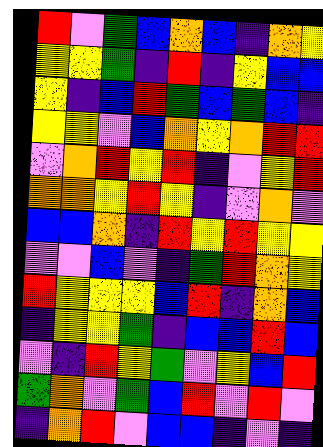[["red", "violet", "green", "blue", "orange", "blue", "indigo", "orange", "yellow"], ["yellow", "yellow", "green", "indigo", "red", "indigo", "yellow", "blue", "blue"], ["yellow", "indigo", "blue", "red", "green", "blue", "green", "blue", "indigo"], ["yellow", "yellow", "violet", "blue", "orange", "yellow", "orange", "red", "red"], ["violet", "orange", "red", "yellow", "red", "indigo", "violet", "yellow", "red"], ["orange", "orange", "yellow", "red", "yellow", "indigo", "violet", "orange", "violet"], ["blue", "blue", "orange", "indigo", "red", "yellow", "red", "yellow", "yellow"], ["violet", "violet", "blue", "violet", "indigo", "green", "red", "orange", "yellow"], ["red", "yellow", "yellow", "yellow", "blue", "red", "indigo", "orange", "blue"], ["indigo", "yellow", "yellow", "green", "indigo", "blue", "blue", "red", "blue"], ["violet", "indigo", "red", "yellow", "green", "violet", "yellow", "blue", "red"], ["green", "orange", "violet", "green", "blue", "red", "violet", "red", "violet"], ["indigo", "orange", "red", "violet", "blue", "blue", "indigo", "violet", "indigo"]]